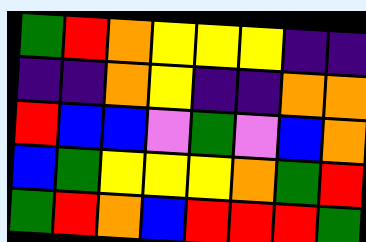[["green", "red", "orange", "yellow", "yellow", "yellow", "indigo", "indigo"], ["indigo", "indigo", "orange", "yellow", "indigo", "indigo", "orange", "orange"], ["red", "blue", "blue", "violet", "green", "violet", "blue", "orange"], ["blue", "green", "yellow", "yellow", "yellow", "orange", "green", "red"], ["green", "red", "orange", "blue", "red", "red", "red", "green"]]